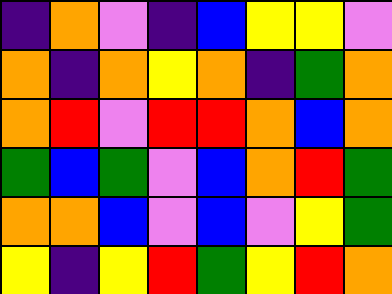[["indigo", "orange", "violet", "indigo", "blue", "yellow", "yellow", "violet"], ["orange", "indigo", "orange", "yellow", "orange", "indigo", "green", "orange"], ["orange", "red", "violet", "red", "red", "orange", "blue", "orange"], ["green", "blue", "green", "violet", "blue", "orange", "red", "green"], ["orange", "orange", "blue", "violet", "blue", "violet", "yellow", "green"], ["yellow", "indigo", "yellow", "red", "green", "yellow", "red", "orange"]]